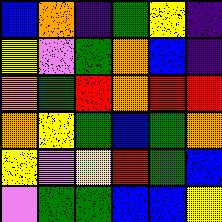[["blue", "orange", "indigo", "green", "yellow", "indigo"], ["yellow", "violet", "green", "orange", "blue", "indigo"], ["orange", "green", "red", "orange", "red", "red"], ["orange", "yellow", "green", "blue", "green", "orange"], ["yellow", "violet", "yellow", "red", "green", "blue"], ["violet", "green", "green", "blue", "blue", "yellow"]]